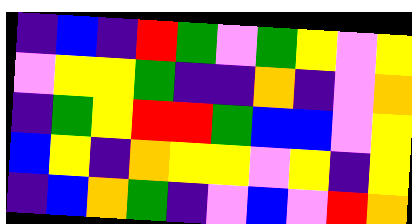[["indigo", "blue", "indigo", "red", "green", "violet", "green", "yellow", "violet", "yellow"], ["violet", "yellow", "yellow", "green", "indigo", "indigo", "orange", "indigo", "violet", "orange"], ["indigo", "green", "yellow", "red", "red", "green", "blue", "blue", "violet", "yellow"], ["blue", "yellow", "indigo", "orange", "yellow", "yellow", "violet", "yellow", "indigo", "yellow"], ["indigo", "blue", "orange", "green", "indigo", "violet", "blue", "violet", "red", "orange"]]